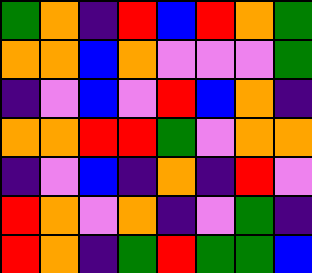[["green", "orange", "indigo", "red", "blue", "red", "orange", "green"], ["orange", "orange", "blue", "orange", "violet", "violet", "violet", "green"], ["indigo", "violet", "blue", "violet", "red", "blue", "orange", "indigo"], ["orange", "orange", "red", "red", "green", "violet", "orange", "orange"], ["indigo", "violet", "blue", "indigo", "orange", "indigo", "red", "violet"], ["red", "orange", "violet", "orange", "indigo", "violet", "green", "indigo"], ["red", "orange", "indigo", "green", "red", "green", "green", "blue"]]